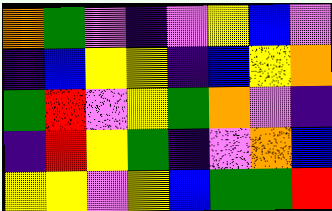[["orange", "green", "violet", "indigo", "violet", "yellow", "blue", "violet"], ["indigo", "blue", "yellow", "yellow", "indigo", "blue", "yellow", "orange"], ["green", "red", "violet", "yellow", "green", "orange", "violet", "indigo"], ["indigo", "red", "yellow", "green", "indigo", "violet", "orange", "blue"], ["yellow", "yellow", "violet", "yellow", "blue", "green", "green", "red"]]